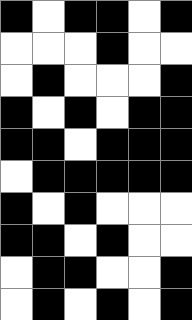[["black", "white", "black", "black", "white", "black"], ["white", "white", "white", "black", "white", "white"], ["white", "black", "white", "white", "white", "black"], ["black", "white", "black", "white", "black", "black"], ["black", "black", "white", "black", "black", "black"], ["white", "black", "black", "black", "black", "black"], ["black", "white", "black", "white", "white", "white"], ["black", "black", "white", "black", "white", "white"], ["white", "black", "black", "white", "white", "black"], ["white", "black", "white", "black", "white", "black"]]